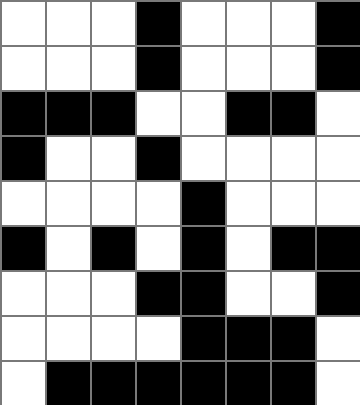[["white", "white", "white", "black", "white", "white", "white", "black"], ["white", "white", "white", "black", "white", "white", "white", "black"], ["black", "black", "black", "white", "white", "black", "black", "white"], ["black", "white", "white", "black", "white", "white", "white", "white"], ["white", "white", "white", "white", "black", "white", "white", "white"], ["black", "white", "black", "white", "black", "white", "black", "black"], ["white", "white", "white", "black", "black", "white", "white", "black"], ["white", "white", "white", "white", "black", "black", "black", "white"], ["white", "black", "black", "black", "black", "black", "black", "white"]]